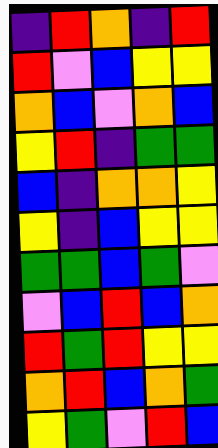[["indigo", "red", "orange", "indigo", "red"], ["red", "violet", "blue", "yellow", "yellow"], ["orange", "blue", "violet", "orange", "blue"], ["yellow", "red", "indigo", "green", "green"], ["blue", "indigo", "orange", "orange", "yellow"], ["yellow", "indigo", "blue", "yellow", "yellow"], ["green", "green", "blue", "green", "violet"], ["violet", "blue", "red", "blue", "orange"], ["red", "green", "red", "yellow", "yellow"], ["orange", "red", "blue", "orange", "green"], ["yellow", "green", "violet", "red", "blue"]]